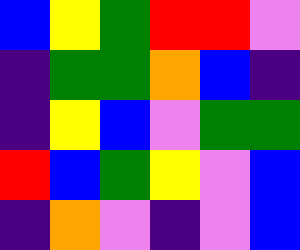[["blue", "yellow", "green", "red", "red", "violet"], ["indigo", "green", "green", "orange", "blue", "indigo"], ["indigo", "yellow", "blue", "violet", "green", "green"], ["red", "blue", "green", "yellow", "violet", "blue"], ["indigo", "orange", "violet", "indigo", "violet", "blue"]]